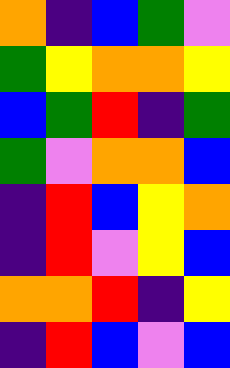[["orange", "indigo", "blue", "green", "violet"], ["green", "yellow", "orange", "orange", "yellow"], ["blue", "green", "red", "indigo", "green"], ["green", "violet", "orange", "orange", "blue"], ["indigo", "red", "blue", "yellow", "orange"], ["indigo", "red", "violet", "yellow", "blue"], ["orange", "orange", "red", "indigo", "yellow"], ["indigo", "red", "blue", "violet", "blue"]]